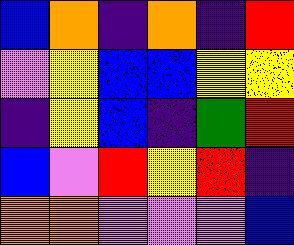[["blue", "orange", "indigo", "orange", "indigo", "red"], ["violet", "yellow", "blue", "blue", "yellow", "yellow"], ["indigo", "yellow", "blue", "indigo", "green", "red"], ["blue", "violet", "red", "yellow", "red", "indigo"], ["orange", "orange", "violet", "violet", "violet", "blue"]]